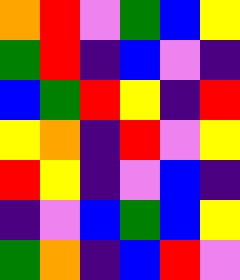[["orange", "red", "violet", "green", "blue", "yellow"], ["green", "red", "indigo", "blue", "violet", "indigo"], ["blue", "green", "red", "yellow", "indigo", "red"], ["yellow", "orange", "indigo", "red", "violet", "yellow"], ["red", "yellow", "indigo", "violet", "blue", "indigo"], ["indigo", "violet", "blue", "green", "blue", "yellow"], ["green", "orange", "indigo", "blue", "red", "violet"]]